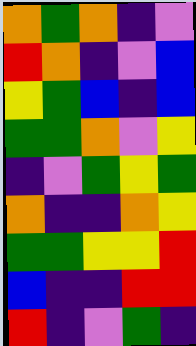[["orange", "green", "orange", "indigo", "violet"], ["red", "orange", "indigo", "violet", "blue"], ["yellow", "green", "blue", "indigo", "blue"], ["green", "green", "orange", "violet", "yellow"], ["indigo", "violet", "green", "yellow", "green"], ["orange", "indigo", "indigo", "orange", "yellow"], ["green", "green", "yellow", "yellow", "red"], ["blue", "indigo", "indigo", "red", "red"], ["red", "indigo", "violet", "green", "indigo"]]